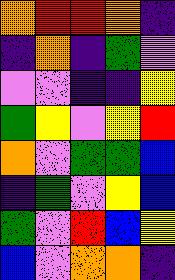[["orange", "red", "red", "orange", "indigo"], ["indigo", "orange", "indigo", "green", "violet"], ["violet", "violet", "indigo", "indigo", "yellow"], ["green", "yellow", "violet", "yellow", "red"], ["orange", "violet", "green", "green", "blue"], ["indigo", "green", "violet", "yellow", "blue"], ["green", "violet", "red", "blue", "yellow"], ["blue", "violet", "orange", "orange", "indigo"]]